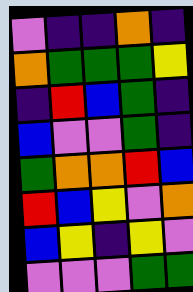[["violet", "indigo", "indigo", "orange", "indigo"], ["orange", "green", "green", "green", "yellow"], ["indigo", "red", "blue", "green", "indigo"], ["blue", "violet", "violet", "green", "indigo"], ["green", "orange", "orange", "red", "blue"], ["red", "blue", "yellow", "violet", "orange"], ["blue", "yellow", "indigo", "yellow", "violet"], ["violet", "violet", "violet", "green", "green"]]